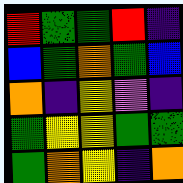[["red", "green", "green", "red", "indigo"], ["blue", "green", "orange", "green", "blue"], ["orange", "indigo", "yellow", "violet", "indigo"], ["green", "yellow", "yellow", "green", "green"], ["green", "orange", "yellow", "indigo", "orange"]]